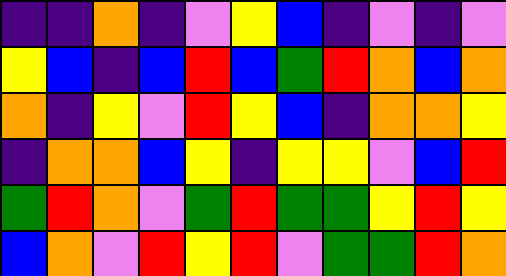[["indigo", "indigo", "orange", "indigo", "violet", "yellow", "blue", "indigo", "violet", "indigo", "violet"], ["yellow", "blue", "indigo", "blue", "red", "blue", "green", "red", "orange", "blue", "orange"], ["orange", "indigo", "yellow", "violet", "red", "yellow", "blue", "indigo", "orange", "orange", "yellow"], ["indigo", "orange", "orange", "blue", "yellow", "indigo", "yellow", "yellow", "violet", "blue", "red"], ["green", "red", "orange", "violet", "green", "red", "green", "green", "yellow", "red", "yellow"], ["blue", "orange", "violet", "red", "yellow", "red", "violet", "green", "green", "red", "orange"]]